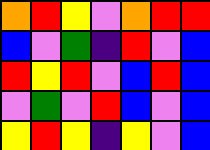[["orange", "red", "yellow", "violet", "orange", "red", "red"], ["blue", "violet", "green", "indigo", "red", "violet", "blue"], ["red", "yellow", "red", "violet", "blue", "red", "blue"], ["violet", "green", "violet", "red", "blue", "violet", "blue"], ["yellow", "red", "yellow", "indigo", "yellow", "violet", "blue"]]